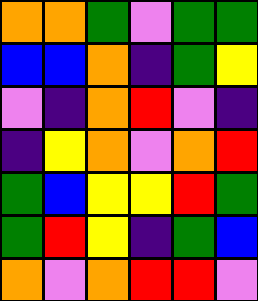[["orange", "orange", "green", "violet", "green", "green"], ["blue", "blue", "orange", "indigo", "green", "yellow"], ["violet", "indigo", "orange", "red", "violet", "indigo"], ["indigo", "yellow", "orange", "violet", "orange", "red"], ["green", "blue", "yellow", "yellow", "red", "green"], ["green", "red", "yellow", "indigo", "green", "blue"], ["orange", "violet", "orange", "red", "red", "violet"]]